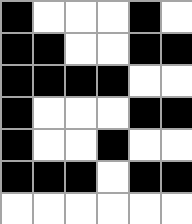[["black", "white", "white", "white", "black", "white"], ["black", "black", "white", "white", "black", "black"], ["black", "black", "black", "black", "white", "white"], ["black", "white", "white", "white", "black", "black"], ["black", "white", "white", "black", "white", "white"], ["black", "black", "black", "white", "black", "black"], ["white", "white", "white", "white", "white", "white"]]